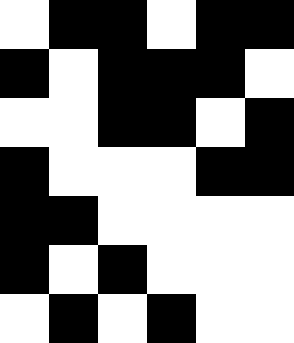[["white", "black", "black", "white", "black", "black"], ["black", "white", "black", "black", "black", "white"], ["white", "white", "black", "black", "white", "black"], ["black", "white", "white", "white", "black", "black"], ["black", "black", "white", "white", "white", "white"], ["black", "white", "black", "white", "white", "white"], ["white", "black", "white", "black", "white", "white"]]